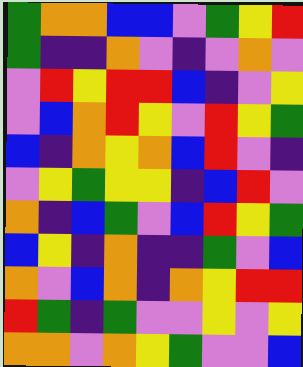[["green", "orange", "orange", "blue", "blue", "violet", "green", "yellow", "red"], ["green", "indigo", "indigo", "orange", "violet", "indigo", "violet", "orange", "violet"], ["violet", "red", "yellow", "red", "red", "blue", "indigo", "violet", "yellow"], ["violet", "blue", "orange", "red", "yellow", "violet", "red", "yellow", "green"], ["blue", "indigo", "orange", "yellow", "orange", "blue", "red", "violet", "indigo"], ["violet", "yellow", "green", "yellow", "yellow", "indigo", "blue", "red", "violet"], ["orange", "indigo", "blue", "green", "violet", "blue", "red", "yellow", "green"], ["blue", "yellow", "indigo", "orange", "indigo", "indigo", "green", "violet", "blue"], ["orange", "violet", "blue", "orange", "indigo", "orange", "yellow", "red", "red"], ["red", "green", "indigo", "green", "violet", "violet", "yellow", "violet", "yellow"], ["orange", "orange", "violet", "orange", "yellow", "green", "violet", "violet", "blue"]]